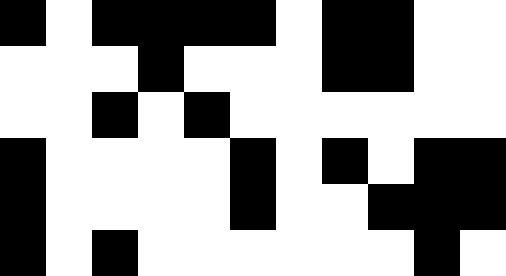[["black", "white", "black", "black", "black", "black", "white", "black", "black", "white", "white"], ["white", "white", "white", "black", "white", "white", "white", "black", "black", "white", "white"], ["white", "white", "black", "white", "black", "white", "white", "white", "white", "white", "white"], ["black", "white", "white", "white", "white", "black", "white", "black", "white", "black", "black"], ["black", "white", "white", "white", "white", "black", "white", "white", "black", "black", "black"], ["black", "white", "black", "white", "white", "white", "white", "white", "white", "black", "white"]]